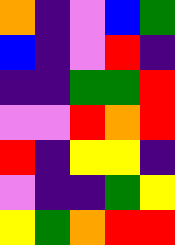[["orange", "indigo", "violet", "blue", "green"], ["blue", "indigo", "violet", "red", "indigo"], ["indigo", "indigo", "green", "green", "red"], ["violet", "violet", "red", "orange", "red"], ["red", "indigo", "yellow", "yellow", "indigo"], ["violet", "indigo", "indigo", "green", "yellow"], ["yellow", "green", "orange", "red", "red"]]